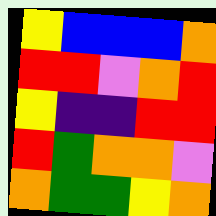[["yellow", "blue", "blue", "blue", "orange"], ["red", "red", "violet", "orange", "red"], ["yellow", "indigo", "indigo", "red", "red"], ["red", "green", "orange", "orange", "violet"], ["orange", "green", "green", "yellow", "orange"]]